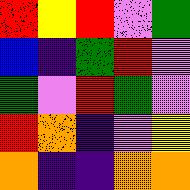[["red", "yellow", "red", "violet", "green"], ["blue", "indigo", "green", "red", "violet"], ["green", "violet", "red", "green", "violet"], ["red", "orange", "indigo", "violet", "yellow"], ["orange", "indigo", "indigo", "orange", "orange"]]